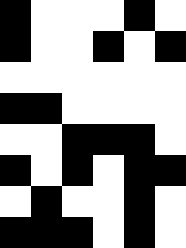[["black", "white", "white", "white", "black", "white"], ["black", "white", "white", "black", "white", "black"], ["white", "white", "white", "white", "white", "white"], ["black", "black", "white", "white", "white", "white"], ["white", "white", "black", "black", "black", "white"], ["black", "white", "black", "white", "black", "black"], ["white", "black", "white", "white", "black", "white"], ["black", "black", "black", "white", "black", "white"]]